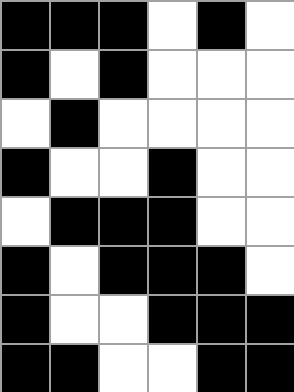[["black", "black", "black", "white", "black", "white"], ["black", "white", "black", "white", "white", "white"], ["white", "black", "white", "white", "white", "white"], ["black", "white", "white", "black", "white", "white"], ["white", "black", "black", "black", "white", "white"], ["black", "white", "black", "black", "black", "white"], ["black", "white", "white", "black", "black", "black"], ["black", "black", "white", "white", "black", "black"]]